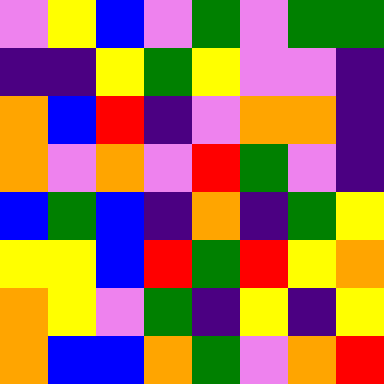[["violet", "yellow", "blue", "violet", "green", "violet", "green", "green"], ["indigo", "indigo", "yellow", "green", "yellow", "violet", "violet", "indigo"], ["orange", "blue", "red", "indigo", "violet", "orange", "orange", "indigo"], ["orange", "violet", "orange", "violet", "red", "green", "violet", "indigo"], ["blue", "green", "blue", "indigo", "orange", "indigo", "green", "yellow"], ["yellow", "yellow", "blue", "red", "green", "red", "yellow", "orange"], ["orange", "yellow", "violet", "green", "indigo", "yellow", "indigo", "yellow"], ["orange", "blue", "blue", "orange", "green", "violet", "orange", "red"]]